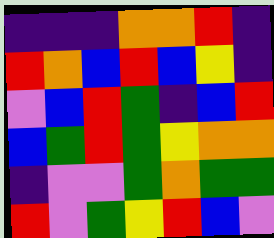[["indigo", "indigo", "indigo", "orange", "orange", "red", "indigo"], ["red", "orange", "blue", "red", "blue", "yellow", "indigo"], ["violet", "blue", "red", "green", "indigo", "blue", "red"], ["blue", "green", "red", "green", "yellow", "orange", "orange"], ["indigo", "violet", "violet", "green", "orange", "green", "green"], ["red", "violet", "green", "yellow", "red", "blue", "violet"]]